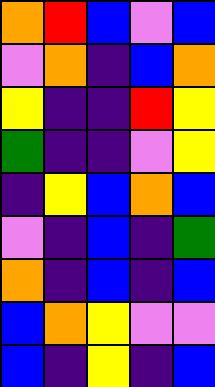[["orange", "red", "blue", "violet", "blue"], ["violet", "orange", "indigo", "blue", "orange"], ["yellow", "indigo", "indigo", "red", "yellow"], ["green", "indigo", "indigo", "violet", "yellow"], ["indigo", "yellow", "blue", "orange", "blue"], ["violet", "indigo", "blue", "indigo", "green"], ["orange", "indigo", "blue", "indigo", "blue"], ["blue", "orange", "yellow", "violet", "violet"], ["blue", "indigo", "yellow", "indigo", "blue"]]